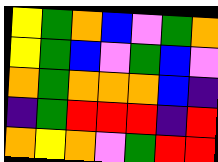[["yellow", "green", "orange", "blue", "violet", "green", "orange"], ["yellow", "green", "blue", "violet", "green", "blue", "violet"], ["orange", "green", "orange", "orange", "orange", "blue", "indigo"], ["indigo", "green", "red", "red", "red", "indigo", "red"], ["orange", "yellow", "orange", "violet", "green", "red", "red"]]